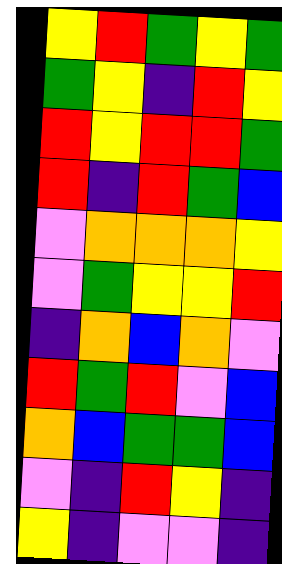[["yellow", "red", "green", "yellow", "green"], ["green", "yellow", "indigo", "red", "yellow"], ["red", "yellow", "red", "red", "green"], ["red", "indigo", "red", "green", "blue"], ["violet", "orange", "orange", "orange", "yellow"], ["violet", "green", "yellow", "yellow", "red"], ["indigo", "orange", "blue", "orange", "violet"], ["red", "green", "red", "violet", "blue"], ["orange", "blue", "green", "green", "blue"], ["violet", "indigo", "red", "yellow", "indigo"], ["yellow", "indigo", "violet", "violet", "indigo"]]